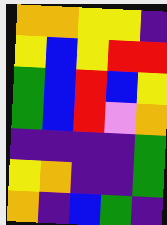[["orange", "orange", "yellow", "yellow", "indigo"], ["yellow", "blue", "yellow", "red", "red"], ["green", "blue", "red", "blue", "yellow"], ["green", "blue", "red", "violet", "orange"], ["indigo", "indigo", "indigo", "indigo", "green"], ["yellow", "orange", "indigo", "indigo", "green"], ["orange", "indigo", "blue", "green", "indigo"]]